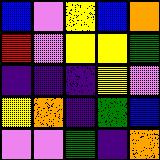[["blue", "violet", "yellow", "blue", "orange"], ["red", "violet", "yellow", "yellow", "green"], ["indigo", "indigo", "indigo", "yellow", "violet"], ["yellow", "orange", "indigo", "green", "blue"], ["violet", "violet", "green", "indigo", "orange"]]